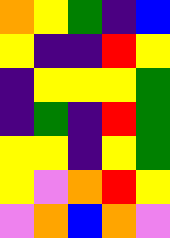[["orange", "yellow", "green", "indigo", "blue"], ["yellow", "indigo", "indigo", "red", "yellow"], ["indigo", "yellow", "yellow", "yellow", "green"], ["indigo", "green", "indigo", "red", "green"], ["yellow", "yellow", "indigo", "yellow", "green"], ["yellow", "violet", "orange", "red", "yellow"], ["violet", "orange", "blue", "orange", "violet"]]